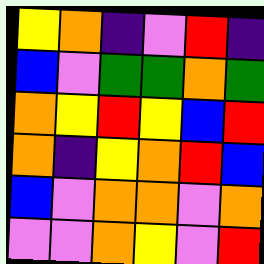[["yellow", "orange", "indigo", "violet", "red", "indigo"], ["blue", "violet", "green", "green", "orange", "green"], ["orange", "yellow", "red", "yellow", "blue", "red"], ["orange", "indigo", "yellow", "orange", "red", "blue"], ["blue", "violet", "orange", "orange", "violet", "orange"], ["violet", "violet", "orange", "yellow", "violet", "red"]]